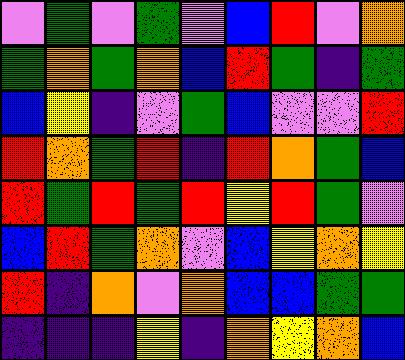[["violet", "green", "violet", "green", "violet", "blue", "red", "violet", "orange"], ["green", "orange", "green", "orange", "blue", "red", "green", "indigo", "green"], ["blue", "yellow", "indigo", "violet", "green", "blue", "violet", "violet", "red"], ["red", "orange", "green", "red", "indigo", "red", "orange", "green", "blue"], ["red", "green", "red", "green", "red", "yellow", "red", "green", "violet"], ["blue", "red", "green", "orange", "violet", "blue", "yellow", "orange", "yellow"], ["red", "indigo", "orange", "violet", "orange", "blue", "blue", "green", "green"], ["indigo", "indigo", "indigo", "yellow", "indigo", "orange", "yellow", "orange", "blue"]]